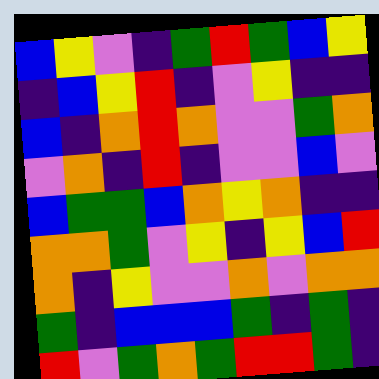[["blue", "yellow", "violet", "indigo", "green", "red", "green", "blue", "yellow"], ["indigo", "blue", "yellow", "red", "indigo", "violet", "yellow", "indigo", "indigo"], ["blue", "indigo", "orange", "red", "orange", "violet", "violet", "green", "orange"], ["violet", "orange", "indigo", "red", "indigo", "violet", "violet", "blue", "violet"], ["blue", "green", "green", "blue", "orange", "yellow", "orange", "indigo", "indigo"], ["orange", "orange", "green", "violet", "yellow", "indigo", "yellow", "blue", "red"], ["orange", "indigo", "yellow", "violet", "violet", "orange", "violet", "orange", "orange"], ["green", "indigo", "blue", "blue", "blue", "green", "indigo", "green", "indigo"], ["red", "violet", "green", "orange", "green", "red", "red", "green", "indigo"]]